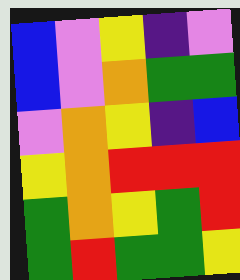[["blue", "violet", "yellow", "indigo", "violet"], ["blue", "violet", "orange", "green", "green"], ["violet", "orange", "yellow", "indigo", "blue"], ["yellow", "orange", "red", "red", "red"], ["green", "orange", "yellow", "green", "red"], ["green", "red", "green", "green", "yellow"]]